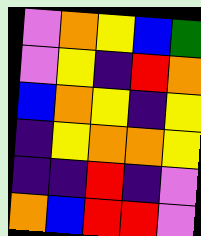[["violet", "orange", "yellow", "blue", "green"], ["violet", "yellow", "indigo", "red", "orange"], ["blue", "orange", "yellow", "indigo", "yellow"], ["indigo", "yellow", "orange", "orange", "yellow"], ["indigo", "indigo", "red", "indigo", "violet"], ["orange", "blue", "red", "red", "violet"]]